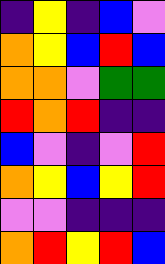[["indigo", "yellow", "indigo", "blue", "violet"], ["orange", "yellow", "blue", "red", "blue"], ["orange", "orange", "violet", "green", "green"], ["red", "orange", "red", "indigo", "indigo"], ["blue", "violet", "indigo", "violet", "red"], ["orange", "yellow", "blue", "yellow", "red"], ["violet", "violet", "indigo", "indigo", "indigo"], ["orange", "red", "yellow", "red", "blue"]]